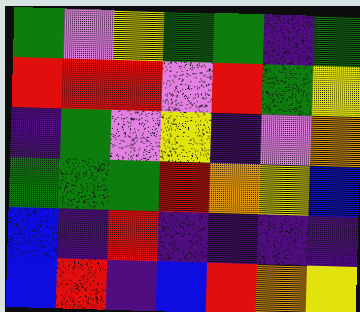[["green", "violet", "yellow", "green", "green", "indigo", "green"], ["red", "red", "red", "violet", "red", "green", "yellow"], ["indigo", "green", "violet", "yellow", "indigo", "violet", "orange"], ["green", "green", "green", "red", "orange", "yellow", "blue"], ["blue", "indigo", "red", "indigo", "indigo", "indigo", "indigo"], ["blue", "red", "indigo", "blue", "red", "orange", "yellow"]]